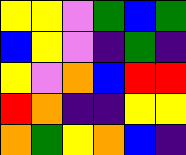[["yellow", "yellow", "violet", "green", "blue", "green"], ["blue", "yellow", "violet", "indigo", "green", "indigo"], ["yellow", "violet", "orange", "blue", "red", "red"], ["red", "orange", "indigo", "indigo", "yellow", "yellow"], ["orange", "green", "yellow", "orange", "blue", "indigo"]]